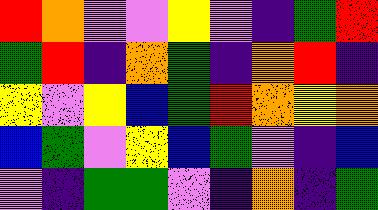[["red", "orange", "violet", "violet", "yellow", "violet", "indigo", "green", "red"], ["green", "red", "indigo", "orange", "green", "indigo", "orange", "red", "indigo"], ["yellow", "violet", "yellow", "blue", "green", "red", "orange", "yellow", "orange"], ["blue", "green", "violet", "yellow", "blue", "green", "violet", "indigo", "blue"], ["violet", "indigo", "green", "green", "violet", "indigo", "orange", "indigo", "green"]]